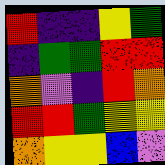[["red", "indigo", "indigo", "yellow", "green"], ["indigo", "green", "green", "red", "red"], ["orange", "violet", "indigo", "red", "orange"], ["red", "red", "green", "yellow", "yellow"], ["orange", "yellow", "yellow", "blue", "violet"]]